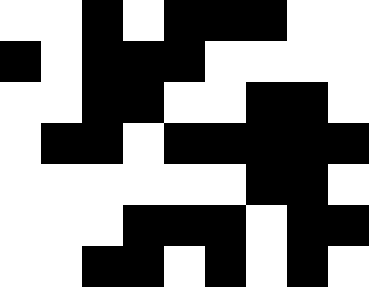[["white", "white", "black", "white", "black", "black", "black", "white", "white"], ["black", "white", "black", "black", "black", "white", "white", "white", "white"], ["white", "white", "black", "black", "white", "white", "black", "black", "white"], ["white", "black", "black", "white", "black", "black", "black", "black", "black"], ["white", "white", "white", "white", "white", "white", "black", "black", "white"], ["white", "white", "white", "black", "black", "black", "white", "black", "black"], ["white", "white", "black", "black", "white", "black", "white", "black", "white"]]